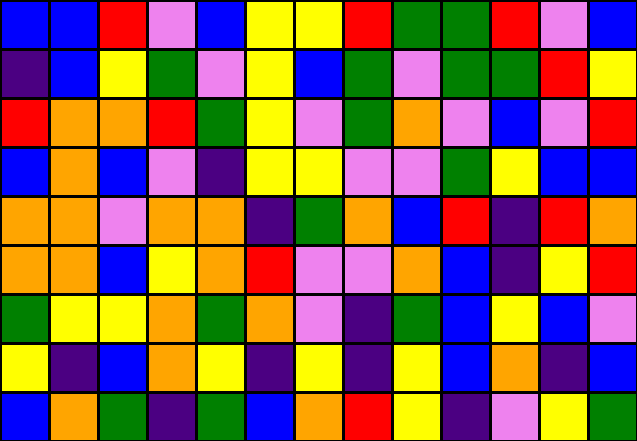[["blue", "blue", "red", "violet", "blue", "yellow", "yellow", "red", "green", "green", "red", "violet", "blue"], ["indigo", "blue", "yellow", "green", "violet", "yellow", "blue", "green", "violet", "green", "green", "red", "yellow"], ["red", "orange", "orange", "red", "green", "yellow", "violet", "green", "orange", "violet", "blue", "violet", "red"], ["blue", "orange", "blue", "violet", "indigo", "yellow", "yellow", "violet", "violet", "green", "yellow", "blue", "blue"], ["orange", "orange", "violet", "orange", "orange", "indigo", "green", "orange", "blue", "red", "indigo", "red", "orange"], ["orange", "orange", "blue", "yellow", "orange", "red", "violet", "violet", "orange", "blue", "indigo", "yellow", "red"], ["green", "yellow", "yellow", "orange", "green", "orange", "violet", "indigo", "green", "blue", "yellow", "blue", "violet"], ["yellow", "indigo", "blue", "orange", "yellow", "indigo", "yellow", "indigo", "yellow", "blue", "orange", "indigo", "blue"], ["blue", "orange", "green", "indigo", "green", "blue", "orange", "red", "yellow", "indigo", "violet", "yellow", "green"]]